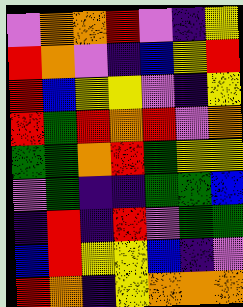[["violet", "orange", "orange", "red", "violet", "indigo", "yellow"], ["red", "orange", "violet", "indigo", "blue", "yellow", "red"], ["red", "blue", "yellow", "yellow", "violet", "indigo", "yellow"], ["red", "green", "red", "orange", "red", "violet", "orange"], ["green", "green", "orange", "red", "green", "yellow", "yellow"], ["violet", "green", "indigo", "indigo", "green", "green", "blue"], ["indigo", "red", "indigo", "red", "violet", "green", "green"], ["blue", "red", "yellow", "yellow", "blue", "indigo", "violet"], ["red", "orange", "indigo", "yellow", "orange", "orange", "orange"]]